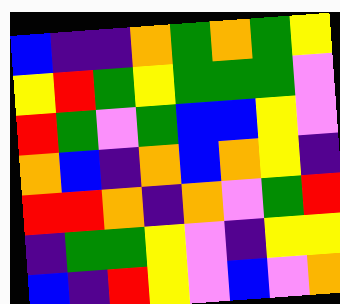[["blue", "indigo", "indigo", "orange", "green", "orange", "green", "yellow"], ["yellow", "red", "green", "yellow", "green", "green", "green", "violet"], ["red", "green", "violet", "green", "blue", "blue", "yellow", "violet"], ["orange", "blue", "indigo", "orange", "blue", "orange", "yellow", "indigo"], ["red", "red", "orange", "indigo", "orange", "violet", "green", "red"], ["indigo", "green", "green", "yellow", "violet", "indigo", "yellow", "yellow"], ["blue", "indigo", "red", "yellow", "violet", "blue", "violet", "orange"]]